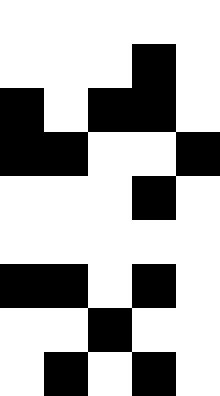[["white", "white", "white", "white", "white"], ["white", "white", "white", "black", "white"], ["black", "white", "black", "black", "white"], ["black", "black", "white", "white", "black"], ["white", "white", "white", "black", "white"], ["white", "white", "white", "white", "white"], ["black", "black", "white", "black", "white"], ["white", "white", "black", "white", "white"], ["white", "black", "white", "black", "white"]]